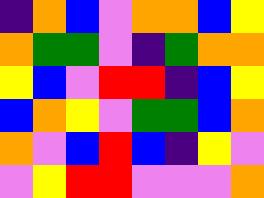[["indigo", "orange", "blue", "violet", "orange", "orange", "blue", "yellow"], ["orange", "green", "green", "violet", "indigo", "green", "orange", "orange"], ["yellow", "blue", "violet", "red", "red", "indigo", "blue", "yellow"], ["blue", "orange", "yellow", "violet", "green", "green", "blue", "orange"], ["orange", "violet", "blue", "red", "blue", "indigo", "yellow", "violet"], ["violet", "yellow", "red", "red", "violet", "violet", "violet", "orange"]]